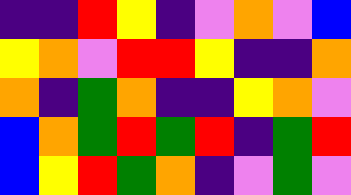[["indigo", "indigo", "red", "yellow", "indigo", "violet", "orange", "violet", "blue"], ["yellow", "orange", "violet", "red", "red", "yellow", "indigo", "indigo", "orange"], ["orange", "indigo", "green", "orange", "indigo", "indigo", "yellow", "orange", "violet"], ["blue", "orange", "green", "red", "green", "red", "indigo", "green", "red"], ["blue", "yellow", "red", "green", "orange", "indigo", "violet", "green", "violet"]]